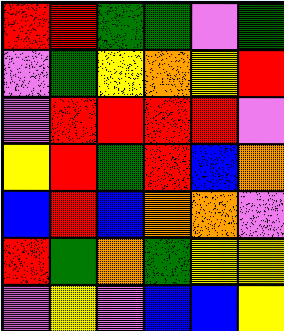[["red", "red", "green", "green", "violet", "green"], ["violet", "green", "yellow", "orange", "yellow", "red"], ["violet", "red", "red", "red", "red", "violet"], ["yellow", "red", "green", "red", "blue", "orange"], ["blue", "red", "blue", "orange", "orange", "violet"], ["red", "green", "orange", "green", "yellow", "yellow"], ["violet", "yellow", "violet", "blue", "blue", "yellow"]]